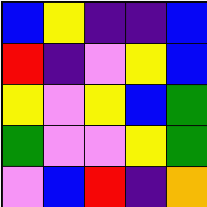[["blue", "yellow", "indigo", "indigo", "blue"], ["red", "indigo", "violet", "yellow", "blue"], ["yellow", "violet", "yellow", "blue", "green"], ["green", "violet", "violet", "yellow", "green"], ["violet", "blue", "red", "indigo", "orange"]]